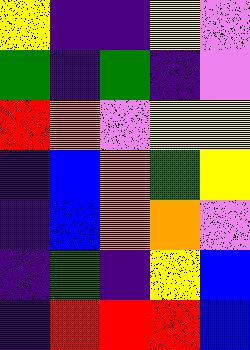[["yellow", "indigo", "indigo", "yellow", "violet"], ["green", "indigo", "green", "indigo", "violet"], ["red", "orange", "violet", "yellow", "yellow"], ["indigo", "blue", "orange", "green", "yellow"], ["indigo", "blue", "orange", "orange", "violet"], ["indigo", "green", "indigo", "yellow", "blue"], ["indigo", "red", "red", "red", "blue"]]